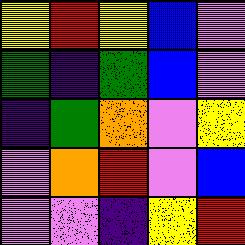[["yellow", "red", "yellow", "blue", "violet"], ["green", "indigo", "green", "blue", "violet"], ["indigo", "green", "orange", "violet", "yellow"], ["violet", "orange", "red", "violet", "blue"], ["violet", "violet", "indigo", "yellow", "red"]]